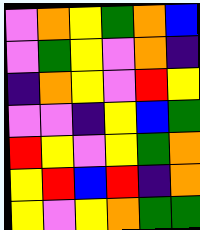[["violet", "orange", "yellow", "green", "orange", "blue"], ["violet", "green", "yellow", "violet", "orange", "indigo"], ["indigo", "orange", "yellow", "violet", "red", "yellow"], ["violet", "violet", "indigo", "yellow", "blue", "green"], ["red", "yellow", "violet", "yellow", "green", "orange"], ["yellow", "red", "blue", "red", "indigo", "orange"], ["yellow", "violet", "yellow", "orange", "green", "green"]]